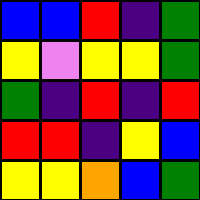[["blue", "blue", "red", "indigo", "green"], ["yellow", "violet", "yellow", "yellow", "green"], ["green", "indigo", "red", "indigo", "red"], ["red", "red", "indigo", "yellow", "blue"], ["yellow", "yellow", "orange", "blue", "green"]]